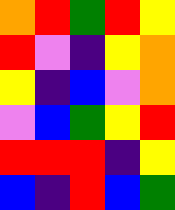[["orange", "red", "green", "red", "yellow"], ["red", "violet", "indigo", "yellow", "orange"], ["yellow", "indigo", "blue", "violet", "orange"], ["violet", "blue", "green", "yellow", "red"], ["red", "red", "red", "indigo", "yellow"], ["blue", "indigo", "red", "blue", "green"]]